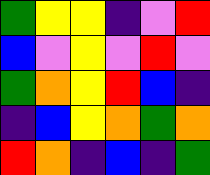[["green", "yellow", "yellow", "indigo", "violet", "red"], ["blue", "violet", "yellow", "violet", "red", "violet"], ["green", "orange", "yellow", "red", "blue", "indigo"], ["indigo", "blue", "yellow", "orange", "green", "orange"], ["red", "orange", "indigo", "blue", "indigo", "green"]]